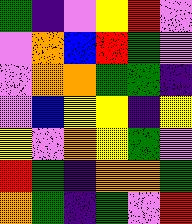[["green", "indigo", "violet", "yellow", "red", "violet"], ["violet", "orange", "blue", "red", "green", "violet"], ["violet", "orange", "orange", "green", "green", "indigo"], ["violet", "blue", "yellow", "yellow", "indigo", "yellow"], ["yellow", "violet", "orange", "yellow", "green", "violet"], ["red", "green", "indigo", "orange", "orange", "green"], ["orange", "green", "indigo", "green", "violet", "red"]]